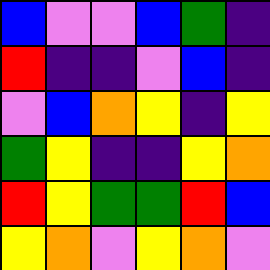[["blue", "violet", "violet", "blue", "green", "indigo"], ["red", "indigo", "indigo", "violet", "blue", "indigo"], ["violet", "blue", "orange", "yellow", "indigo", "yellow"], ["green", "yellow", "indigo", "indigo", "yellow", "orange"], ["red", "yellow", "green", "green", "red", "blue"], ["yellow", "orange", "violet", "yellow", "orange", "violet"]]